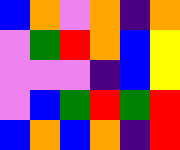[["blue", "orange", "violet", "orange", "indigo", "orange"], ["violet", "green", "red", "orange", "blue", "yellow"], ["violet", "violet", "violet", "indigo", "blue", "yellow"], ["violet", "blue", "green", "red", "green", "red"], ["blue", "orange", "blue", "orange", "indigo", "red"]]